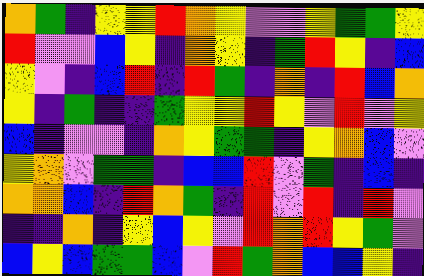[["orange", "green", "indigo", "yellow", "yellow", "red", "orange", "yellow", "violet", "violet", "yellow", "green", "green", "yellow"], ["red", "violet", "violet", "blue", "yellow", "indigo", "orange", "yellow", "indigo", "green", "red", "yellow", "indigo", "blue"], ["yellow", "violet", "indigo", "blue", "red", "indigo", "red", "green", "indigo", "orange", "indigo", "red", "blue", "orange"], ["yellow", "indigo", "green", "indigo", "indigo", "green", "yellow", "yellow", "red", "yellow", "violet", "red", "violet", "yellow"], ["blue", "indigo", "violet", "violet", "indigo", "orange", "yellow", "green", "green", "indigo", "yellow", "orange", "blue", "violet"], ["yellow", "orange", "violet", "green", "green", "indigo", "blue", "blue", "red", "violet", "green", "indigo", "blue", "indigo"], ["orange", "orange", "blue", "indigo", "red", "orange", "green", "indigo", "red", "violet", "red", "indigo", "red", "violet"], ["indigo", "indigo", "orange", "indigo", "yellow", "blue", "yellow", "violet", "red", "orange", "red", "yellow", "green", "violet"], ["blue", "yellow", "blue", "green", "green", "blue", "violet", "red", "green", "orange", "blue", "blue", "yellow", "indigo"]]